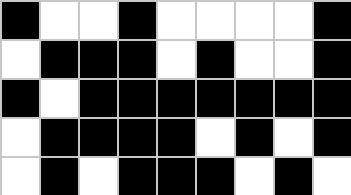[["black", "white", "white", "black", "white", "white", "white", "white", "black"], ["white", "black", "black", "black", "white", "black", "white", "white", "black"], ["black", "white", "black", "black", "black", "black", "black", "black", "black"], ["white", "black", "black", "black", "black", "white", "black", "white", "black"], ["white", "black", "white", "black", "black", "black", "white", "black", "white"]]